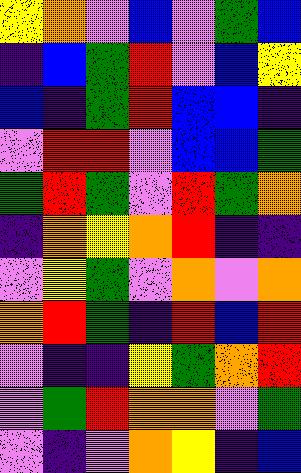[["yellow", "orange", "violet", "blue", "violet", "green", "blue"], ["indigo", "blue", "green", "red", "violet", "blue", "yellow"], ["blue", "indigo", "green", "red", "blue", "blue", "indigo"], ["violet", "red", "red", "violet", "blue", "blue", "green"], ["green", "red", "green", "violet", "red", "green", "orange"], ["indigo", "orange", "yellow", "orange", "red", "indigo", "indigo"], ["violet", "yellow", "green", "violet", "orange", "violet", "orange"], ["orange", "red", "green", "indigo", "red", "blue", "red"], ["violet", "indigo", "indigo", "yellow", "green", "orange", "red"], ["violet", "green", "red", "orange", "orange", "violet", "green"], ["violet", "indigo", "violet", "orange", "yellow", "indigo", "blue"]]